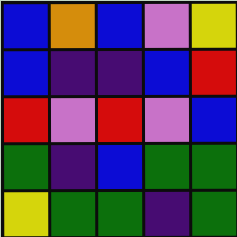[["blue", "orange", "blue", "violet", "yellow"], ["blue", "indigo", "indigo", "blue", "red"], ["red", "violet", "red", "violet", "blue"], ["green", "indigo", "blue", "green", "green"], ["yellow", "green", "green", "indigo", "green"]]